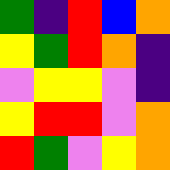[["green", "indigo", "red", "blue", "orange"], ["yellow", "green", "red", "orange", "indigo"], ["violet", "yellow", "yellow", "violet", "indigo"], ["yellow", "red", "red", "violet", "orange"], ["red", "green", "violet", "yellow", "orange"]]